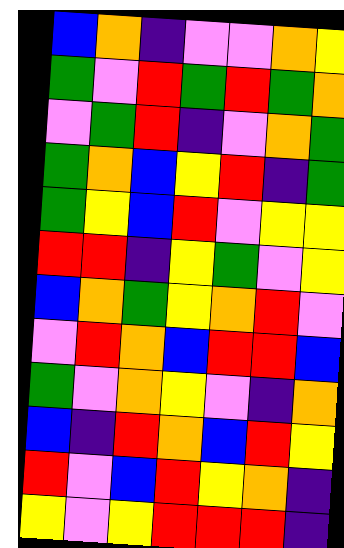[["blue", "orange", "indigo", "violet", "violet", "orange", "yellow"], ["green", "violet", "red", "green", "red", "green", "orange"], ["violet", "green", "red", "indigo", "violet", "orange", "green"], ["green", "orange", "blue", "yellow", "red", "indigo", "green"], ["green", "yellow", "blue", "red", "violet", "yellow", "yellow"], ["red", "red", "indigo", "yellow", "green", "violet", "yellow"], ["blue", "orange", "green", "yellow", "orange", "red", "violet"], ["violet", "red", "orange", "blue", "red", "red", "blue"], ["green", "violet", "orange", "yellow", "violet", "indigo", "orange"], ["blue", "indigo", "red", "orange", "blue", "red", "yellow"], ["red", "violet", "blue", "red", "yellow", "orange", "indigo"], ["yellow", "violet", "yellow", "red", "red", "red", "indigo"]]